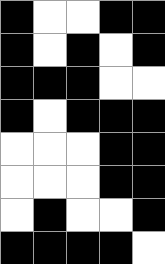[["black", "white", "white", "black", "black"], ["black", "white", "black", "white", "black"], ["black", "black", "black", "white", "white"], ["black", "white", "black", "black", "black"], ["white", "white", "white", "black", "black"], ["white", "white", "white", "black", "black"], ["white", "black", "white", "white", "black"], ["black", "black", "black", "black", "white"]]